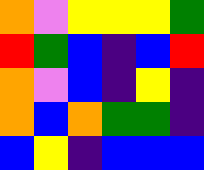[["orange", "violet", "yellow", "yellow", "yellow", "green"], ["red", "green", "blue", "indigo", "blue", "red"], ["orange", "violet", "blue", "indigo", "yellow", "indigo"], ["orange", "blue", "orange", "green", "green", "indigo"], ["blue", "yellow", "indigo", "blue", "blue", "blue"]]